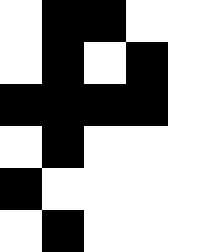[["white", "black", "black", "white", "white"], ["white", "black", "white", "black", "white"], ["black", "black", "black", "black", "white"], ["white", "black", "white", "white", "white"], ["black", "white", "white", "white", "white"], ["white", "black", "white", "white", "white"]]